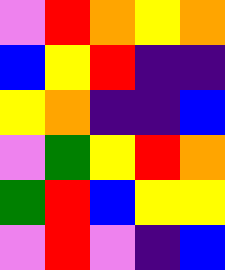[["violet", "red", "orange", "yellow", "orange"], ["blue", "yellow", "red", "indigo", "indigo"], ["yellow", "orange", "indigo", "indigo", "blue"], ["violet", "green", "yellow", "red", "orange"], ["green", "red", "blue", "yellow", "yellow"], ["violet", "red", "violet", "indigo", "blue"]]